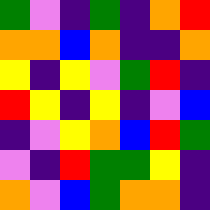[["green", "violet", "indigo", "green", "indigo", "orange", "red"], ["orange", "orange", "blue", "orange", "indigo", "indigo", "orange"], ["yellow", "indigo", "yellow", "violet", "green", "red", "indigo"], ["red", "yellow", "indigo", "yellow", "indigo", "violet", "blue"], ["indigo", "violet", "yellow", "orange", "blue", "red", "green"], ["violet", "indigo", "red", "green", "green", "yellow", "indigo"], ["orange", "violet", "blue", "green", "orange", "orange", "indigo"]]